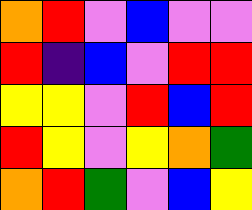[["orange", "red", "violet", "blue", "violet", "violet"], ["red", "indigo", "blue", "violet", "red", "red"], ["yellow", "yellow", "violet", "red", "blue", "red"], ["red", "yellow", "violet", "yellow", "orange", "green"], ["orange", "red", "green", "violet", "blue", "yellow"]]